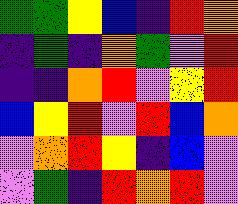[["green", "green", "yellow", "blue", "indigo", "red", "orange"], ["indigo", "green", "indigo", "orange", "green", "violet", "red"], ["indigo", "indigo", "orange", "red", "violet", "yellow", "red"], ["blue", "yellow", "red", "violet", "red", "blue", "orange"], ["violet", "orange", "red", "yellow", "indigo", "blue", "violet"], ["violet", "green", "indigo", "red", "orange", "red", "violet"]]